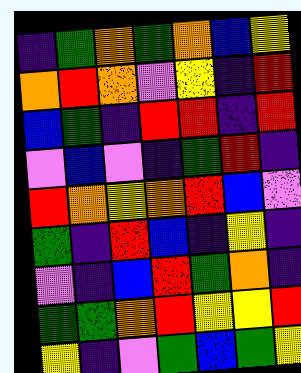[["indigo", "green", "orange", "green", "orange", "blue", "yellow"], ["orange", "red", "orange", "violet", "yellow", "indigo", "red"], ["blue", "green", "indigo", "red", "red", "indigo", "red"], ["violet", "blue", "violet", "indigo", "green", "red", "indigo"], ["red", "orange", "yellow", "orange", "red", "blue", "violet"], ["green", "indigo", "red", "blue", "indigo", "yellow", "indigo"], ["violet", "indigo", "blue", "red", "green", "orange", "indigo"], ["green", "green", "orange", "red", "yellow", "yellow", "red"], ["yellow", "indigo", "violet", "green", "blue", "green", "yellow"]]